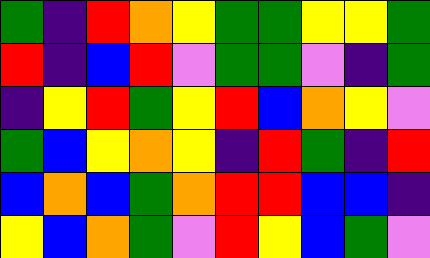[["green", "indigo", "red", "orange", "yellow", "green", "green", "yellow", "yellow", "green"], ["red", "indigo", "blue", "red", "violet", "green", "green", "violet", "indigo", "green"], ["indigo", "yellow", "red", "green", "yellow", "red", "blue", "orange", "yellow", "violet"], ["green", "blue", "yellow", "orange", "yellow", "indigo", "red", "green", "indigo", "red"], ["blue", "orange", "blue", "green", "orange", "red", "red", "blue", "blue", "indigo"], ["yellow", "blue", "orange", "green", "violet", "red", "yellow", "blue", "green", "violet"]]